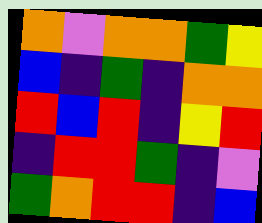[["orange", "violet", "orange", "orange", "green", "yellow"], ["blue", "indigo", "green", "indigo", "orange", "orange"], ["red", "blue", "red", "indigo", "yellow", "red"], ["indigo", "red", "red", "green", "indigo", "violet"], ["green", "orange", "red", "red", "indigo", "blue"]]